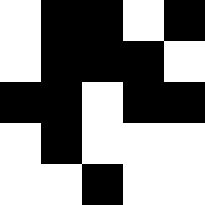[["white", "black", "black", "white", "black"], ["white", "black", "black", "black", "white"], ["black", "black", "white", "black", "black"], ["white", "black", "white", "white", "white"], ["white", "white", "black", "white", "white"]]